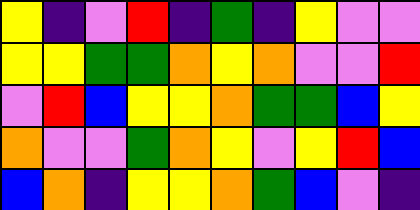[["yellow", "indigo", "violet", "red", "indigo", "green", "indigo", "yellow", "violet", "violet"], ["yellow", "yellow", "green", "green", "orange", "yellow", "orange", "violet", "violet", "red"], ["violet", "red", "blue", "yellow", "yellow", "orange", "green", "green", "blue", "yellow"], ["orange", "violet", "violet", "green", "orange", "yellow", "violet", "yellow", "red", "blue"], ["blue", "orange", "indigo", "yellow", "yellow", "orange", "green", "blue", "violet", "indigo"]]